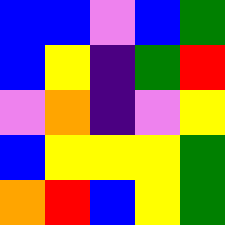[["blue", "blue", "violet", "blue", "green"], ["blue", "yellow", "indigo", "green", "red"], ["violet", "orange", "indigo", "violet", "yellow"], ["blue", "yellow", "yellow", "yellow", "green"], ["orange", "red", "blue", "yellow", "green"]]